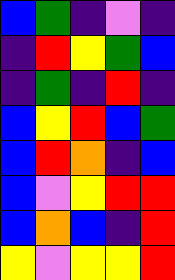[["blue", "green", "indigo", "violet", "indigo"], ["indigo", "red", "yellow", "green", "blue"], ["indigo", "green", "indigo", "red", "indigo"], ["blue", "yellow", "red", "blue", "green"], ["blue", "red", "orange", "indigo", "blue"], ["blue", "violet", "yellow", "red", "red"], ["blue", "orange", "blue", "indigo", "red"], ["yellow", "violet", "yellow", "yellow", "red"]]